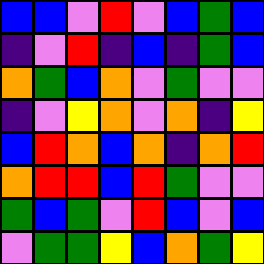[["blue", "blue", "violet", "red", "violet", "blue", "green", "blue"], ["indigo", "violet", "red", "indigo", "blue", "indigo", "green", "blue"], ["orange", "green", "blue", "orange", "violet", "green", "violet", "violet"], ["indigo", "violet", "yellow", "orange", "violet", "orange", "indigo", "yellow"], ["blue", "red", "orange", "blue", "orange", "indigo", "orange", "red"], ["orange", "red", "red", "blue", "red", "green", "violet", "violet"], ["green", "blue", "green", "violet", "red", "blue", "violet", "blue"], ["violet", "green", "green", "yellow", "blue", "orange", "green", "yellow"]]